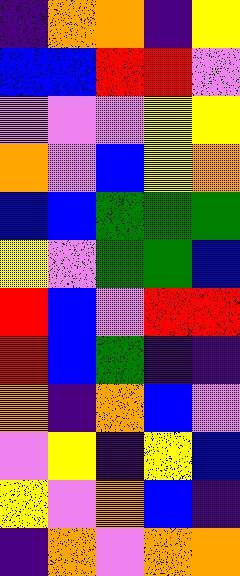[["indigo", "orange", "orange", "indigo", "yellow"], ["blue", "blue", "red", "red", "violet"], ["violet", "violet", "violet", "yellow", "yellow"], ["orange", "violet", "blue", "yellow", "orange"], ["blue", "blue", "green", "green", "green"], ["yellow", "violet", "green", "green", "blue"], ["red", "blue", "violet", "red", "red"], ["red", "blue", "green", "indigo", "indigo"], ["orange", "indigo", "orange", "blue", "violet"], ["violet", "yellow", "indigo", "yellow", "blue"], ["yellow", "violet", "orange", "blue", "indigo"], ["indigo", "orange", "violet", "orange", "orange"]]